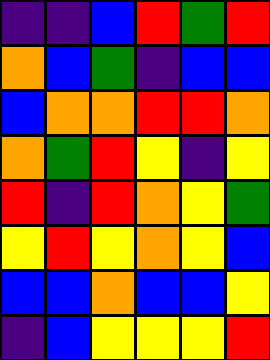[["indigo", "indigo", "blue", "red", "green", "red"], ["orange", "blue", "green", "indigo", "blue", "blue"], ["blue", "orange", "orange", "red", "red", "orange"], ["orange", "green", "red", "yellow", "indigo", "yellow"], ["red", "indigo", "red", "orange", "yellow", "green"], ["yellow", "red", "yellow", "orange", "yellow", "blue"], ["blue", "blue", "orange", "blue", "blue", "yellow"], ["indigo", "blue", "yellow", "yellow", "yellow", "red"]]